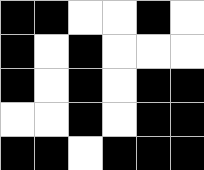[["black", "black", "white", "white", "black", "white"], ["black", "white", "black", "white", "white", "white"], ["black", "white", "black", "white", "black", "black"], ["white", "white", "black", "white", "black", "black"], ["black", "black", "white", "black", "black", "black"]]